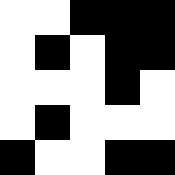[["white", "white", "black", "black", "black"], ["white", "black", "white", "black", "black"], ["white", "white", "white", "black", "white"], ["white", "black", "white", "white", "white"], ["black", "white", "white", "black", "black"]]